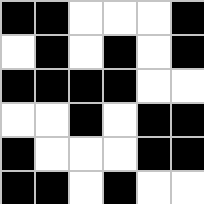[["black", "black", "white", "white", "white", "black"], ["white", "black", "white", "black", "white", "black"], ["black", "black", "black", "black", "white", "white"], ["white", "white", "black", "white", "black", "black"], ["black", "white", "white", "white", "black", "black"], ["black", "black", "white", "black", "white", "white"]]